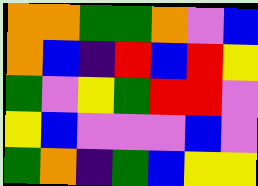[["orange", "orange", "green", "green", "orange", "violet", "blue"], ["orange", "blue", "indigo", "red", "blue", "red", "yellow"], ["green", "violet", "yellow", "green", "red", "red", "violet"], ["yellow", "blue", "violet", "violet", "violet", "blue", "violet"], ["green", "orange", "indigo", "green", "blue", "yellow", "yellow"]]